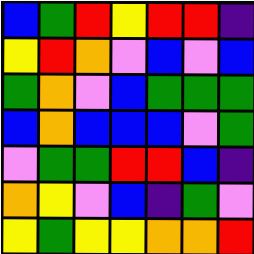[["blue", "green", "red", "yellow", "red", "red", "indigo"], ["yellow", "red", "orange", "violet", "blue", "violet", "blue"], ["green", "orange", "violet", "blue", "green", "green", "green"], ["blue", "orange", "blue", "blue", "blue", "violet", "green"], ["violet", "green", "green", "red", "red", "blue", "indigo"], ["orange", "yellow", "violet", "blue", "indigo", "green", "violet"], ["yellow", "green", "yellow", "yellow", "orange", "orange", "red"]]